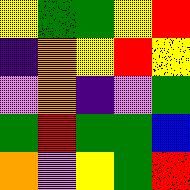[["yellow", "green", "green", "yellow", "red"], ["indigo", "orange", "yellow", "red", "yellow"], ["violet", "orange", "indigo", "violet", "green"], ["green", "red", "green", "green", "blue"], ["orange", "violet", "yellow", "green", "red"]]